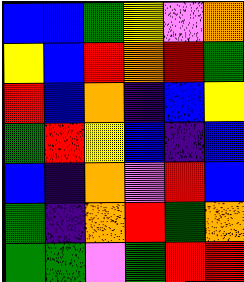[["blue", "blue", "green", "yellow", "violet", "orange"], ["yellow", "blue", "red", "orange", "red", "green"], ["red", "blue", "orange", "indigo", "blue", "yellow"], ["green", "red", "yellow", "blue", "indigo", "blue"], ["blue", "indigo", "orange", "violet", "red", "blue"], ["green", "indigo", "orange", "red", "green", "orange"], ["green", "green", "violet", "green", "red", "red"]]